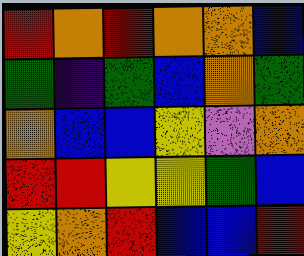[["red", "orange", "red", "orange", "orange", "blue"], ["green", "indigo", "green", "blue", "orange", "green"], ["orange", "blue", "blue", "yellow", "violet", "orange"], ["red", "red", "yellow", "yellow", "green", "blue"], ["yellow", "orange", "red", "blue", "blue", "red"]]